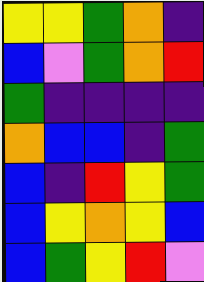[["yellow", "yellow", "green", "orange", "indigo"], ["blue", "violet", "green", "orange", "red"], ["green", "indigo", "indigo", "indigo", "indigo"], ["orange", "blue", "blue", "indigo", "green"], ["blue", "indigo", "red", "yellow", "green"], ["blue", "yellow", "orange", "yellow", "blue"], ["blue", "green", "yellow", "red", "violet"]]